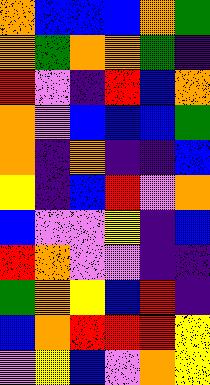[["orange", "blue", "blue", "blue", "orange", "green"], ["orange", "green", "orange", "orange", "green", "indigo"], ["red", "violet", "indigo", "red", "blue", "orange"], ["orange", "violet", "blue", "blue", "blue", "green"], ["orange", "indigo", "orange", "indigo", "indigo", "blue"], ["yellow", "indigo", "blue", "red", "violet", "orange"], ["blue", "violet", "violet", "yellow", "indigo", "blue"], ["red", "orange", "violet", "violet", "indigo", "indigo"], ["green", "orange", "yellow", "blue", "red", "indigo"], ["blue", "orange", "red", "red", "red", "yellow"], ["violet", "yellow", "blue", "violet", "orange", "yellow"]]